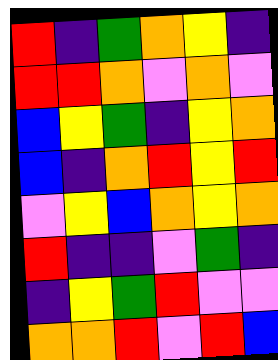[["red", "indigo", "green", "orange", "yellow", "indigo"], ["red", "red", "orange", "violet", "orange", "violet"], ["blue", "yellow", "green", "indigo", "yellow", "orange"], ["blue", "indigo", "orange", "red", "yellow", "red"], ["violet", "yellow", "blue", "orange", "yellow", "orange"], ["red", "indigo", "indigo", "violet", "green", "indigo"], ["indigo", "yellow", "green", "red", "violet", "violet"], ["orange", "orange", "red", "violet", "red", "blue"]]